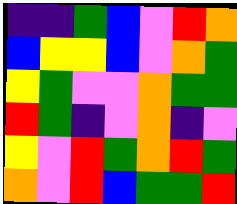[["indigo", "indigo", "green", "blue", "violet", "red", "orange"], ["blue", "yellow", "yellow", "blue", "violet", "orange", "green"], ["yellow", "green", "violet", "violet", "orange", "green", "green"], ["red", "green", "indigo", "violet", "orange", "indigo", "violet"], ["yellow", "violet", "red", "green", "orange", "red", "green"], ["orange", "violet", "red", "blue", "green", "green", "red"]]